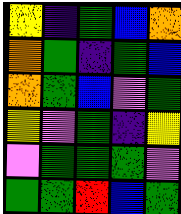[["yellow", "indigo", "green", "blue", "orange"], ["orange", "green", "indigo", "green", "blue"], ["orange", "green", "blue", "violet", "green"], ["yellow", "violet", "green", "indigo", "yellow"], ["violet", "green", "green", "green", "violet"], ["green", "green", "red", "blue", "green"]]